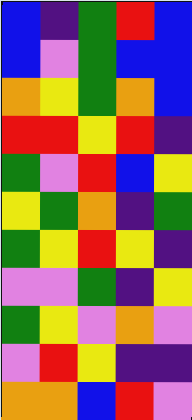[["blue", "indigo", "green", "red", "blue"], ["blue", "violet", "green", "blue", "blue"], ["orange", "yellow", "green", "orange", "blue"], ["red", "red", "yellow", "red", "indigo"], ["green", "violet", "red", "blue", "yellow"], ["yellow", "green", "orange", "indigo", "green"], ["green", "yellow", "red", "yellow", "indigo"], ["violet", "violet", "green", "indigo", "yellow"], ["green", "yellow", "violet", "orange", "violet"], ["violet", "red", "yellow", "indigo", "indigo"], ["orange", "orange", "blue", "red", "violet"]]